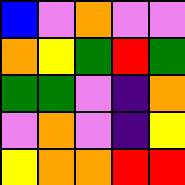[["blue", "violet", "orange", "violet", "violet"], ["orange", "yellow", "green", "red", "green"], ["green", "green", "violet", "indigo", "orange"], ["violet", "orange", "violet", "indigo", "yellow"], ["yellow", "orange", "orange", "red", "red"]]